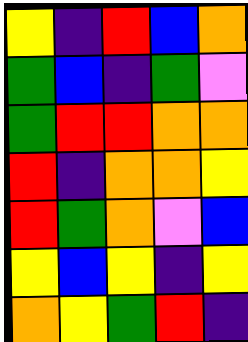[["yellow", "indigo", "red", "blue", "orange"], ["green", "blue", "indigo", "green", "violet"], ["green", "red", "red", "orange", "orange"], ["red", "indigo", "orange", "orange", "yellow"], ["red", "green", "orange", "violet", "blue"], ["yellow", "blue", "yellow", "indigo", "yellow"], ["orange", "yellow", "green", "red", "indigo"]]